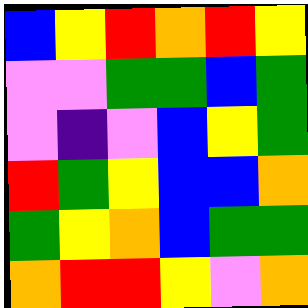[["blue", "yellow", "red", "orange", "red", "yellow"], ["violet", "violet", "green", "green", "blue", "green"], ["violet", "indigo", "violet", "blue", "yellow", "green"], ["red", "green", "yellow", "blue", "blue", "orange"], ["green", "yellow", "orange", "blue", "green", "green"], ["orange", "red", "red", "yellow", "violet", "orange"]]